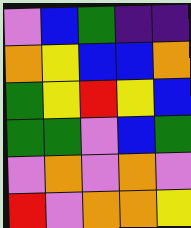[["violet", "blue", "green", "indigo", "indigo"], ["orange", "yellow", "blue", "blue", "orange"], ["green", "yellow", "red", "yellow", "blue"], ["green", "green", "violet", "blue", "green"], ["violet", "orange", "violet", "orange", "violet"], ["red", "violet", "orange", "orange", "yellow"]]